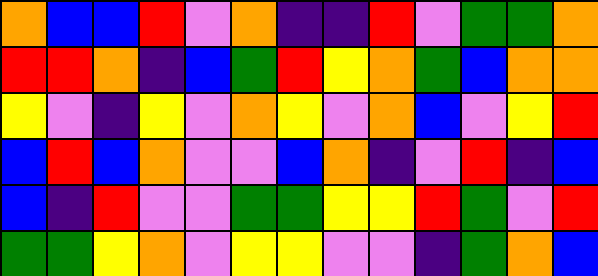[["orange", "blue", "blue", "red", "violet", "orange", "indigo", "indigo", "red", "violet", "green", "green", "orange"], ["red", "red", "orange", "indigo", "blue", "green", "red", "yellow", "orange", "green", "blue", "orange", "orange"], ["yellow", "violet", "indigo", "yellow", "violet", "orange", "yellow", "violet", "orange", "blue", "violet", "yellow", "red"], ["blue", "red", "blue", "orange", "violet", "violet", "blue", "orange", "indigo", "violet", "red", "indigo", "blue"], ["blue", "indigo", "red", "violet", "violet", "green", "green", "yellow", "yellow", "red", "green", "violet", "red"], ["green", "green", "yellow", "orange", "violet", "yellow", "yellow", "violet", "violet", "indigo", "green", "orange", "blue"]]